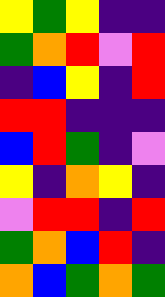[["yellow", "green", "yellow", "indigo", "indigo"], ["green", "orange", "red", "violet", "red"], ["indigo", "blue", "yellow", "indigo", "red"], ["red", "red", "indigo", "indigo", "indigo"], ["blue", "red", "green", "indigo", "violet"], ["yellow", "indigo", "orange", "yellow", "indigo"], ["violet", "red", "red", "indigo", "red"], ["green", "orange", "blue", "red", "indigo"], ["orange", "blue", "green", "orange", "green"]]